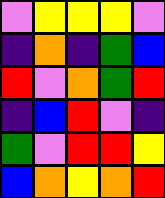[["violet", "yellow", "yellow", "yellow", "violet"], ["indigo", "orange", "indigo", "green", "blue"], ["red", "violet", "orange", "green", "red"], ["indigo", "blue", "red", "violet", "indigo"], ["green", "violet", "red", "red", "yellow"], ["blue", "orange", "yellow", "orange", "red"]]